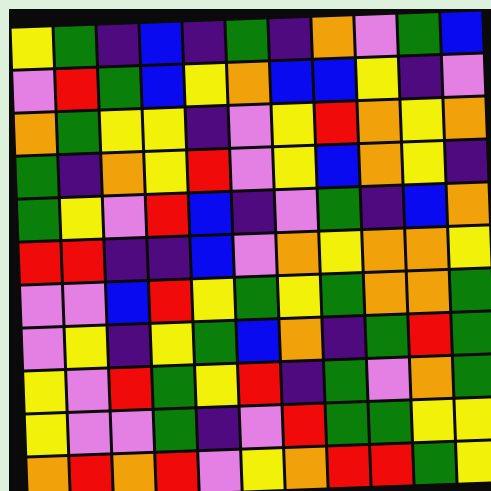[["yellow", "green", "indigo", "blue", "indigo", "green", "indigo", "orange", "violet", "green", "blue"], ["violet", "red", "green", "blue", "yellow", "orange", "blue", "blue", "yellow", "indigo", "violet"], ["orange", "green", "yellow", "yellow", "indigo", "violet", "yellow", "red", "orange", "yellow", "orange"], ["green", "indigo", "orange", "yellow", "red", "violet", "yellow", "blue", "orange", "yellow", "indigo"], ["green", "yellow", "violet", "red", "blue", "indigo", "violet", "green", "indigo", "blue", "orange"], ["red", "red", "indigo", "indigo", "blue", "violet", "orange", "yellow", "orange", "orange", "yellow"], ["violet", "violet", "blue", "red", "yellow", "green", "yellow", "green", "orange", "orange", "green"], ["violet", "yellow", "indigo", "yellow", "green", "blue", "orange", "indigo", "green", "red", "green"], ["yellow", "violet", "red", "green", "yellow", "red", "indigo", "green", "violet", "orange", "green"], ["yellow", "violet", "violet", "green", "indigo", "violet", "red", "green", "green", "yellow", "yellow"], ["orange", "red", "orange", "red", "violet", "yellow", "orange", "red", "red", "green", "yellow"]]